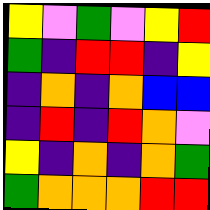[["yellow", "violet", "green", "violet", "yellow", "red"], ["green", "indigo", "red", "red", "indigo", "yellow"], ["indigo", "orange", "indigo", "orange", "blue", "blue"], ["indigo", "red", "indigo", "red", "orange", "violet"], ["yellow", "indigo", "orange", "indigo", "orange", "green"], ["green", "orange", "orange", "orange", "red", "red"]]